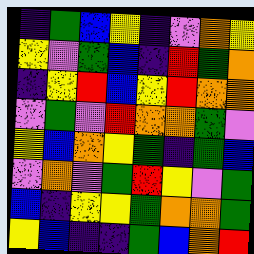[["indigo", "green", "blue", "yellow", "indigo", "violet", "orange", "yellow"], ["yellow", "violet", "green", "blue", "indigo", "red", "green", "orange"], ["indigo", "yellow", "red", "blue", "yellow", "red", "orange", "orange"], ["violet", "green", "violet", "red", "orange", "orange", "green", "violet"], ["yellow", "blue", "orange", "yellow", "green", "indigo", "green", "blue"], ["violet", "orange", "violet", "green", "red", "yellow", "violet", "green"], ["blue", "indigo", "yellow", "yellow", "green", "orange", "orange", "green"], ["yellow", "blue", "indigo", "indigo", "green", "blue", "orange", "red"]]